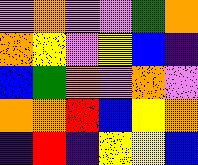[["violet", "orange", "violet", "violet", "green", "orange"], ["orange", "yellow", "violet", "yellow", "blue", "indigo"], ["blue", "green", "orange", "violet", "orange", "violet"], ["orange", "orange", "red", "blue", "yellow", "orange"], ["indigo", "red", "indigo", "yellow", "yellow", "blue"]]